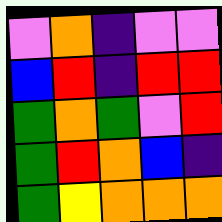[["violet", "orange", "indigo", "violet", "violet"], ["blue", "red", "indigo", "red", "red"], ["green", "orange", "green", "violet", "red"], ["green", "red", "orange", "blue", "indigo"], ["green", "yellow", "orange", "orange", "orange"]]